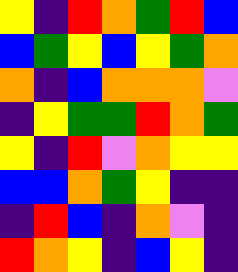[["yellow", "indigo", "red", "orange", "green", "red", "blue"], ["blue", "green", "yellow", "blue", "yellow", "green", "orange"], ["orange", "indigo", "blue", "orange", "orange", "orange", "violet"], ["indigo", "yellow", "green", "green", "red", "orange", "green"], ["yellow", "indigo", "red", "violet", "orange", "yellow", "yellow"], ["blue", "blue", "orange", "green", "yellow", "indigo", "indigo"], ["indigo", "red", "blue", "indigo", "orange", "violet", "indigo"], ["red", "orange", "yellow", "indigo", "blue", "yellow", "indigo"]]